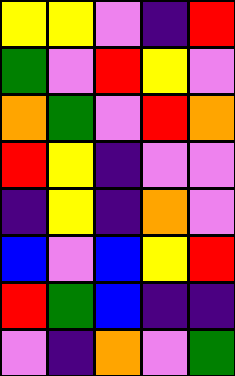[["yellow", "yellow", "violet", "indigo", "red"], ["green", "violet", "red", "yellow", "violet"], ["orange", "green", "violet", "red", "orange"], ["red", "yellow", "indigo", "violet", "violet"], ["indigo", "yellow", "indigo", "orange", "violet"], ["blue", "violet", "blue", "yellow", "red"], ["red", "green", "blue", "indigo", "indigo"], ["violet", "indigo", "orange", "violet", "green"]]